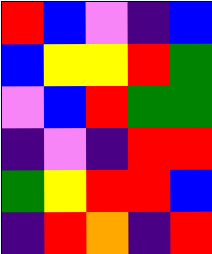[["red", "blue", "violet", "indigo", "blue"], ["blue", "yellow", "yellow", "red", "green"], ["violet", "blue", "red", "green", "green"], ["indigo", "violet", "indigo", "red", "red"], ["green", "yellow", "red", "red", "blue"], ["indigo", "red", "orange", "indigo", "red"]]